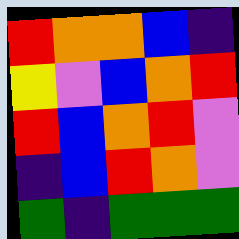[["red", "orange", "orange", "blue", "indigo"], ["yellow", "violet", "blue", "orange", "red"], ["red", "blue", "orange", "red", "violet"], ["indigo", "blue", "red", "orange", "violet"], ["green", "indigo", "green", "green", "green"]]